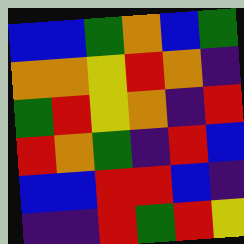[["blue", "blue", "green", "orange", "blue", "green"], ["orange", "orange", "yellow", "red", "orange", "indigo"], ["green", "red", "yellow", "orange", "indigo", "red"], ["red", "orange", "green", "indigo", "red", "blue"], ["blue", "blue", "red", "red", "blue", "indigo"], ["indigo", "indigo", "red", "green", "red", "yellow"]]